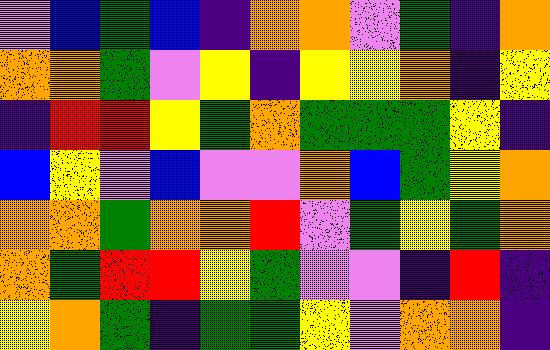[["violet", "blue", "green", "blue", "indigo", "orange", "orange", "violet", "green", "indigo", "orange"], ["orange", "orange", "green", "violet", "yellow", "indigo", "yellow", "yellow", "orange", "indigo", "yellow"], ["indigo", "red", "red", "yellow", "green", "orange", "green", "green", "green", "yellow", "indigo"], ["blue", "yellow", "violet", "blue", "violet", "violet", "orange", "blue", "green", "yellow", "orange"], ["orange", "orange", "green", "orange", "orange", "red", "violet", "green", "yellow", "green", "orange"], ["orange", "green", "red", "red", "yellow", "green", "violet", "violet", "indigo", "red", "indigo"], ["yellow", "orange", "green", "indigo", "green", "green", "yellow", "violet", "orange", "orange", "indigo"]]